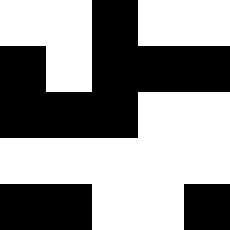[["white", "white", "black", "white", "white"], ["black", "white", "black", "black", "black"], ["black", "black", "black", "white", "white"], ["white", "white", "white", "white", "white"], ["black", "black", "white", "white", "black"]]